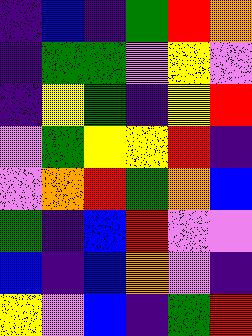[["indigo", "blue", "indigo", "green", "red", "orange"], ["indigo", "green", "green", "violet", "yellow", "violet"], ["indigo", "yellow", "green", "indigo", "yellow", "red"], ["violet", "green", "yellow", "yellow", "red", "indigo"], ["violet", "orange", "red", "green", "orange", "blue"], ["green", "indigo", "blue", "red", "violet", "violet"], ["blue", "indigo", "blue", "orange", "violet", "indigo"], ["yellow", "violet", "blue", "indigo", "green", "red"]]